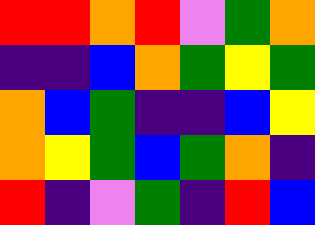[["red", "red", "orange", "red", "violet", "green", "orange"], ["indigo", "indigo", "blue", "orange", "green", "yellow", "green"], ["orange", "blue", "green", "indigo", "indigo", "blue", "yellow"], ["orange", "yellow", "green", "blue", "green", "orange", "indigo"], ["red", "indigo", "violet", "green", "indigo", "red", "blue"]]